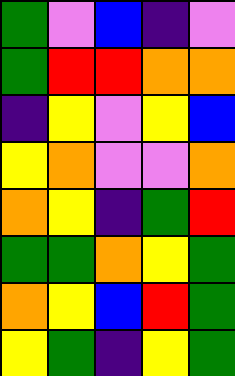[["green", "violet", "blue", "indigo", "violet"], ["green", "red", "red", "orange", "orange"], ["indigo", "yellow", "violet", "yellow", "blue"], ["yellow", "orange", "violet", "violet", "orange"], ["orange", "yellow", "indigo", "green", "red"], ["green", "green", "orange", "yellow", "green"], ["orange", "yellow", "blue", "red", "green"], ["yellow", "green", "indigo", "yellow", "green"]]